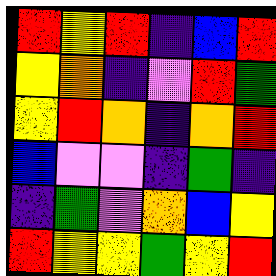[["red", "yellow", "red", "indigo", "blue", "red"], ["yellow", "orange", "indigo", "violet", "red", "green"], ["yellow", "red", "orange", "indigo", "orange", "red"], ["blue", "violet", "violet", "indigo", "green", "indigo"], ["indigo", "green", "violet", "orange", "blue", "yellow"], ["red", "yellow", "yellow", "green", "yellow", "red"]]